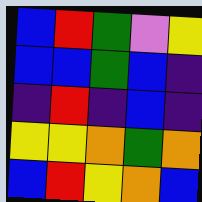[["blue", "red", "green", "violet", "yellow"], ["blue", "blue", "green", "blue", "indigo"], ["indigo", "red", "indigo", "blue", "indigo"], ["yellow", "yellow", "orange", "green", "orange"], ["blue", "red", "yellow", "orange", "blue"]]